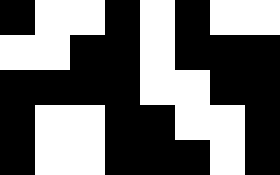[["black", "white", "white", "black", "white", "black", "white", "white"], ["white", "white", "black", "black", "white", "black", "black", "black"], ["black", "black", "black", "black", "white", "white", "black", "black"], ["black", "white", "white", "black", "black", "white", "white", "black"], ["black", "white", "white", "black", "black", "black", "white", "black"]]